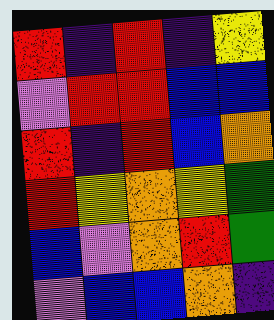[["red", "indigo", "red", "indigo", "yellow"], ["violet", "red", "red", "blue", "blue"], ["red", "indigo", "red", "blue", "orange"], ["red", "yellow", "orange", "yellow", "green"], ["blue", "violet", "orange", "red", "green"], ["violet", "blue", "blue", "orange", "indigo"]]